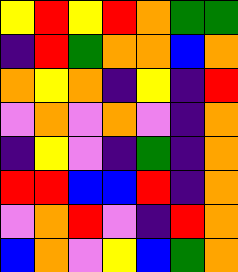[["yellow", "red", "yellow", "red", "orange", "green", "green"], ["indigo", "red", "green", "orange", "orange", "blue", "orange"], ["orange", "yellow", "orange", "indigo", "yellow", "indigo", "red"], ["violet", "orange", "violet", "orange", "violet", "indigo", "orange"], ["indigo", "yellow", "violet", "indigo", "green", "indigo", "orange"], ["red", "red", "blue", "blue", "red", "indigo", "orange"], ["violet", "orange", "red", "violet", "indigo", "red", "orange"], ["blue", "orange", "violet", "yellow", "blue", "green", "orange"]]